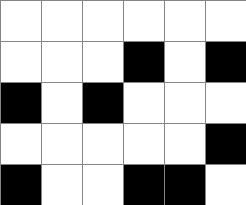[["white", "white", "white", "white", "white", "white"], ["white", "white", "white", "black", "white", "black"], ["black", "white", "black", "white", "white", "white"], ["white", "white", "white", "white", "white", "black"], ["black", "white", "white", "black", "black", "white"]]